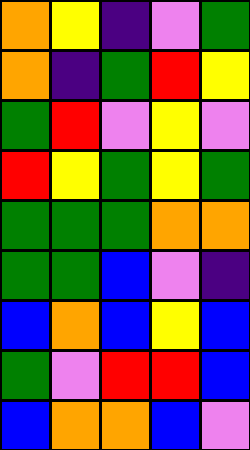[["orange", "yellow", "indigo", "violet", "green"], ["orange", "indigo", "green", "red", "yellow"], ["green", "red", "violet", "yellow", "violet"], ["red", "yellow", "green", "yellow", "green"], ["green", "green", "green", "orange", "orange"], ["green", "green", "blue", "violet", "indigo"], ["blue", "orange", "blue", "yellow", "blue"], ["green", "violet", "red", "red", "blue"], ["blue", "orange", "orange", "blue", "violet"]]